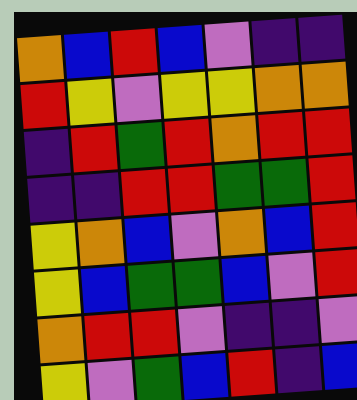[["orange", "blue", "red", "blue", "violet", "indigo", "indigo"], ["red", "yellow", "violet", "yellow", "yellow", "orange", "orange"], ["indigo", "red", "green", "red", "orange", "red", "red"], ["indigo", "indigo", "red", "red", "green", "green", "red"], ["yellow", "orange", "blue", "violet", "orange", "blue", "red"], ["yellow", "blue", "green", "green", "blue", "violet", "red"], ["orange", "red", "red", "violet", "indigo", "indigo", "violet"], ["yellow", "violet", "green", "blue", "red", "indigo", "blue"]]